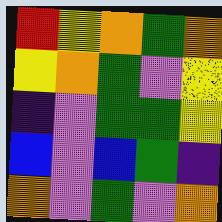[["red", "yellow", "orange", "green", "orange"], ["yellow", "orange", "green", "violet", "yellow"], ["indigo", "violet", "green", "green", "yellow"], ["blue", "violet", "blue", "green", "indigo"], ["orange", "violet", "green", "violet", "orange"]]